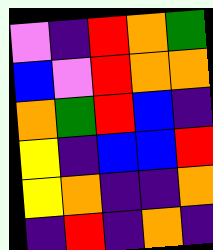[["violet", "indigo", "red", "orange", "green"], ["blue", "violet", "red", "orange", "orange"], ["orange", "green", "red", "blue", "indigo"], ["yellow", "indigo", "blue", "blue", "red"], ["yellow", "orange", "indigo", "indigo", "orange"], ["indigo", "red", "indigo", "orange", "indigo"]]